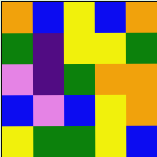[["orange", "blue", "yellow", "blue", "orange"], ["green", "indigo", "yellow", "yellow", "green"], ["violet", "indigo", "green", "orange", "orange"], ["blue", "violet", "blue", "yellow", "orange"], ["yellow", "green", "green", "yellow", "blue"]]